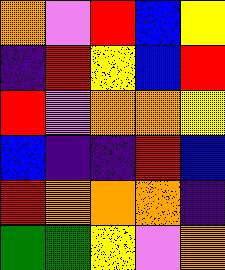[["orange", "violet", "red", "blue", "yellow"], ["indigo", "red", "yellow", "blue", "red"], ["red", "violet", "orange", "orange", "yellow"], ["blue", "indigo", "indigo", "red", "blue"], ["red", "orange", "orange", "orange", "indigo"], ["green", "green", "yellow", "violet", "orange"]]